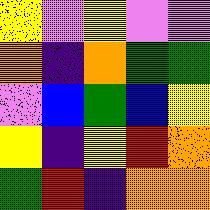[["yellow", "violet", "yellow", "violet", "violet"], ["orange", "indigo", "orange", "green", "green"], ["violet", "blue", "green", "blue", "yellow"], ["yellow", "indigo", "yellow", "red", "orange"], ["green", "red", "indigo", "orange", "orange"]]